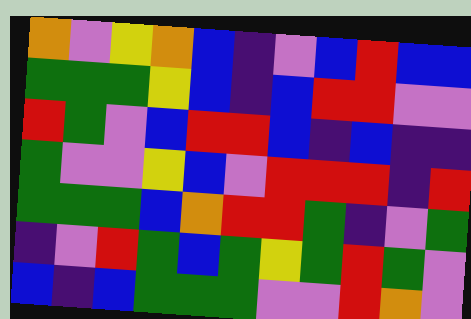[["orange", "violet", "yellow", "orange", "blue", "indigo", "violet", "blue", "red", "blue", "blue"], ["green", "green", "green", "yellow", "blue", "indigo", "blue", "red", "red", "violet", "violet"], ["red", "green", "violet", "blue", "red", "red", "blue", "indigo", "blue", "indigo", "indigo"], ["green", "violet", "violet", "yellow", "blue", "violet", "red", "red", "red", "indigo", "red"], ["green", "green", "green", "blue", "orange", "red", "red", "green", "indigo", "violet", "green"], ["indigo", "violet", "red", "green", "blue", "green", "yellow", "green", "red", "green", "violet"], ["blue", "indigo", "blue", "green", "green", "green", "violet", "violet", "red", "orange", "violet"]]